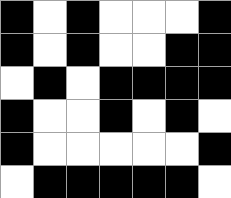[["black", "white", "black", "white", "white", "white", "black"], ["black", "white", "black", "white", "white", "black", "black"], ["white", "black", "white", "black", "black", "black", "black"], ["black", "white", "white", "black", "white", "black", "white"], ["black", "white", "white", "white", "white", "white", "black"], ["white", "black", "black", "black", "black", "black", "white"]]